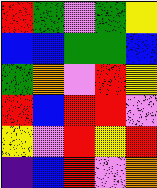[["red", "green", "violet", "green", "yellow"], ["blue", "blue", "green", "green", "blue"], ["green", "orange", "violet", "red", "yellow"], ["red", "blue", "red", "red", "violet"], ["yellow", "violet", "red", "yellow", "red"], ["indigo", "blue", "red", "violet", "orange"]]